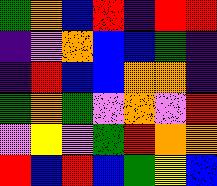[["green", "orange", "blue", "red", "indigo", "red", "red"], ["indigo", "violet", "orange", "blue", "blue", "green", "indigo"], ["indigo", "red", "blue", "blue", "orange", "orange", "indigo"], ["green", "orange", "green", "violet", "orange", "violet", "red"], ["violet", "yellow", "violet", "green", "red", "orange", "orange"], ["red", "blue", "red", "blue", "green", "yellow", "blue"]]